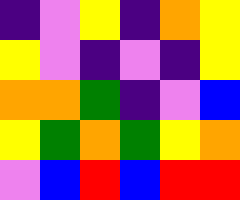[["indigo", "violet", "yellow", "indigo", "orange", "yellow"], ["yellow", "violet", "indigo", "violet", "indigo", "yellow"], ["orange", "orange", "green", "indigo", "violet", "blue"], ["yellow", "green", "orange", "green", "yellow", "orange"], ["violet", "blue", "red", "blue", "red", "red"]]